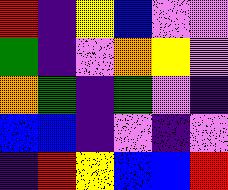[["red", "indigo", "yellow", "blue", "violet", "violet"], ["green", "indigo", "violet", "orange", "yellow", "violet"], ["orange", "green", "indigo", "green", "violet", "indigo"], ["blue", "blue", "indigo", "violet", "indigo", "violet"], ["indigo", "red", "yellow", "blue", "blue", "red"]]